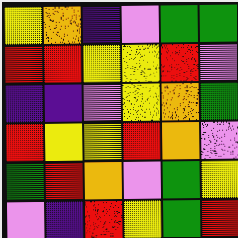[["yellow", "orange", "indigo", "violet", "green", "green"], ["red", "red", "yellow", "yellow", "red", "violet"], ["indigo", "indigo", "violet", "yellow", "orange", "green"], ["red", "yellow", "yellow", "red", "orange", "violet"], ["green", "red", "orange", "violet", "green", "yellow"], ["violet", "indigo", "red", "yellow", "green", "red"]]